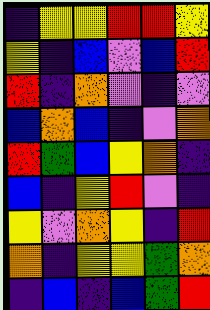[["indigo", "yellow", "yellow", "red", "red", "yellow"], ["yellow", "indigo", "blue", "violet", "blue", "red"], ["red", "indigo", "orange", "violet", "indigo", "violet"], ["blue", "orange", "blue", "indigo", "violet", "orange"], ["red", "green", "blue", "yellow", "orange", "indigo"], ["blue", "indigo", "yellow", "red", "violet", "indigo"], ["yellow", "violet", "orange", "yellow", "indigo", "red"], ["orange", "indigo", "yellow", "yellow", "green", "orange"], ["indigo", "blue", "indigo", "blue", "green", "red"]]